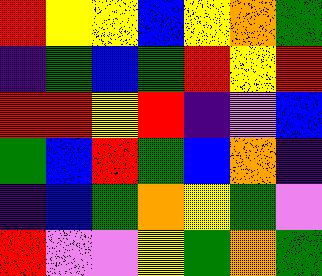[["red", "yellow", "yellow", "blue", "yellow", "orange", "green"], ["indigo", "green", "blue", "green", "red", "yellow", "red"], ["red", "red", "yellow", "red", "indigo", "violet", "blue"], ["green", "blue", "red", "green", "blue", "orange", "indigo"], ["indigo", "blue", "green", "orange", "yellow", "green", "violet"], ["red", "violet", "violet", "yellow", "green", "orange", "green"]]